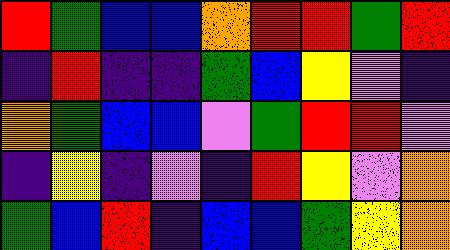[["red", "green", "blue", "blue", "orange", "red", "red", "green", "red"], ["indigo", "red", "indigo", "indigo", "green", "blue", "yellow", "violet", "indigo"], ["orange", "green", "blue", "blue", "violet", "green", "red", "red", "violet"], ["indigo", "yellow", "indigo", "violet", "indigo", "red", "yellow", "violet", "orange"], ["green", "blue", "red", "indigo", "blue", "blue", "green", "yellow", "orange"]]